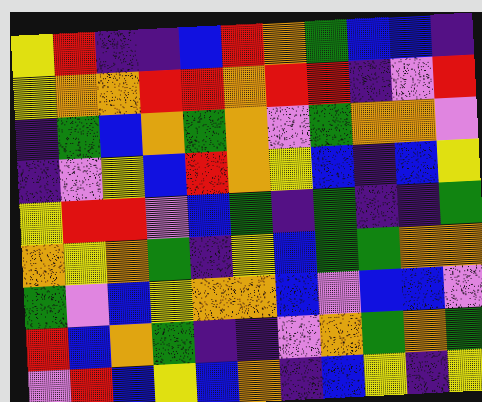[["yellow", "red", "indigo", "indigo", "blue", "red", "orange", "green", "blue", "blue", "indigo"], ["yellow", "orange", "orange", "red", "red", "orange", "red", "red", "indigo", "violet", "red"], ["indigo", "green", "blue", "orange", "green", "orange", "violet", "green", "orange", "orange", "violet"], ["indigo", "violet", "yellow", "blue", "red", "orange", "yellow", "blue", "indigo", "blue", "yellow"], ["yellow", "red", "red", "violet", "blue", "green", "indigo", "green", "indigo", "indigo", "green"], ["orange", "yellow", "orange", "green", "indigo", "yellow", "blue", "green", "green", "orange", "orange"], ["green", "violet", "blue", "yellow", "orange", "orange", "blue", "violet", "blue", "blue", "violet"], ["red", "blue", "orange", "green", "indigo", "indigo", "violet", "orange", "green", "orange", "green"], ["violet", "red", "blue", "yellow", "blue", "orange", "indigo", "blue", "yellow", "indigo", "yellow"]]